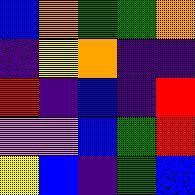[["blue", "orange", "green", "green", "orange"], ["indigo", "yellow", "orange", "indigo", "indigo"], ["red", "indigo", "blue", "indigo", "red"], ["violet", "violet", "blue", "green", "red"], ["yellow", "blue", "indigo", "green", "blue"]]